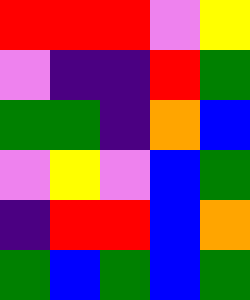[["red", "red", "red", "violet", "yellow"], ["violet", "indigo", "indigo", "red", "green"], ["green", "green", "indigo", "orange", "blue"], ["violet", "yellow", "violet", "blue", "green"], ["indigo", "red", "red", "blue", "orange"], ["green", "blue", "green", "blue", "green"]]